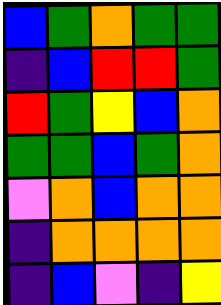[["blue", "green", "orange", "green", "green"], ["indigo", "blue", "red", "red", "green"], ["red", "green", "yellow", "blue", "orange"], ["green", "green", "blue", "green", "orange"], ["violet", "orange", "blue", "orange", "orange"], ["indigo", "orange", "orange", "orange", "orange"], ["indigo", "blue", "violet", "indigo", "yellow"]]